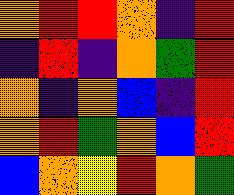[["orange", "red", "red", "orange", "indigo", "red"], ["indigo", "red", "indigo", "orange", "green", "red"], ["orange", "indigo", "orange", "blue", "indigo", "red"], ["orange", "red", "green", "orange", "blue", "red"], ["blue", "orange", "yellow", "red", "orange", "green"]]